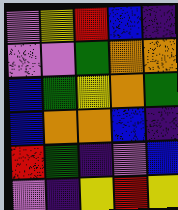[["violet", "yellow", "red", "blue", "indigo"], ["violet", "violet", "green", "orange", "orange"], ["blue", "green", "yellow", "orange", "green"], ["blue", "orange", "orange", "blue", "indigo"], ["red", "green", "indigo", "violet", "blue"], ["violet", "indigo", "yellow", "red", "yellow"]]